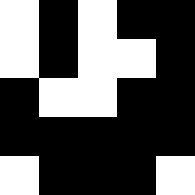[["white", "black", "white", "black", "black"], ["white", "black", "white", "white", "black"], ["black", "white", "white", "black", "black"], ["black", "black", "black", "black", "black"], ["white", "black", "black", "black", "white"]]